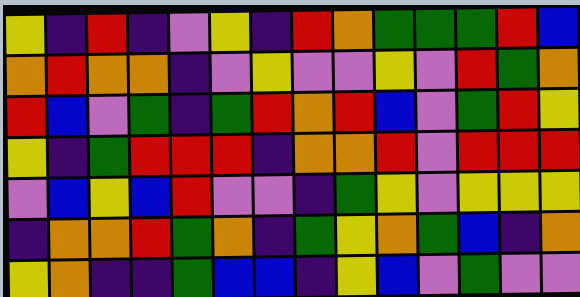[["yellow", "indigo", "red", "indigo", "violet", "yellow", "indigo", "red", "orange", "green", "green", "green", "red", "blue"], ["orange", "red", "orange", "orange", "indigo", "violet", "yellow", "violet", "violet", "yellow", "violet", "red", "green", "orange"], ["red", "blue", "violet", "green", "indigo", "green", "red", "orange", "red", "blue", "violet", "green", "red", "yellow"], ["yellow", "indigo", "green", "red", "red", "red", "indigo", "orange", "orange", "red", "violet", "red", "red", "red"], ["violet", "blue", "yellow", "blue", "red", "violet", "violet", "indigo", "green", "yellow", "violet", "yellow", "yellow", "yellow"], ["indigo", "orange", "orange", "red", "green", "orange", "indigo", "green", "yellow", "orange", "green", "blue", "indigo", "orange"], ["yellow", "orange", "indigo", "indigo", "green", "blue", "blue", "indigo", "yellow", "blue", "violet", "green", "violet", "violet"]]